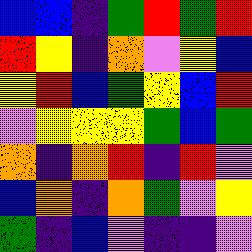[["blue", "blue", "indigo", "green", "red", "green", "red"], ["red", "yellow", "indigo", "orange", "violet", "yellow", "blue"], ["yellow", "red", "blue", "green", "yellow", "blue", "red"], ["violet", "yellow", "yellow", "yellow", "green", "blue", "green"], ["orange", "indigo", "orange", "red", "indigo", "red", "violet"], ["blue", "orange", "indigo", "orange", "green", "violet", "yellow"], ["green", "indigo", "blue", "violet", "indigo", "indigo", "violet"]]